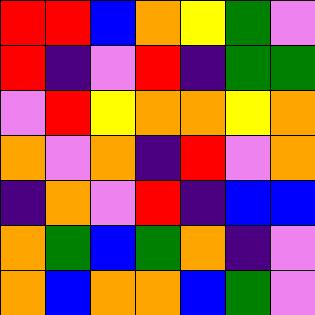[["red", "red", "blue", "orange", "yellow", "green", "violet"], ["red", "indigo", "violet", "red", "indigo", "green", "green"], ["violet", "red", "yellow", "orange", "orange", "yellow", "orange"], ["orange", "violet", "orange", "indigo", "red", "violet", "orange"], ["indigo", "orange", "violet", "red", "indigo", "blue", "blue"], ["orange", "green", "blue", "green", "orange", "indigo", "violet"], ["orange", "blue", "orange", "orange", "blue", "green", "violet"]]